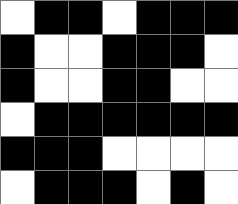[["white", "black", "black", "white", "black", "black", "black"], ["black", "white", "white", "black", "black", "black", "white"], ["black", "white", "white", "black", "black", "white", "white"], ["white", "black", "black", "black", "black", "black", "black"], ["black", "black", "black", "white", "white", "white", "white"], ["white", "black", "black", "black", "white", "black", "white"]]